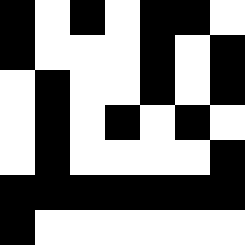[["black", "white", "black", "white", "black", "black", "white"], ["black", "white", "white", "white", "black", "white", "black"], ["white", "black", "white", "white", "black", "white", "black"], ["white", "black", "white", "black", "white", "black", "white"], ["white", "black", "white", "white", "white", "white", "black"], ["black", "black", "black", "black", "black", "black", "black"], ["black", "white", "white", "white", "white", "white", "white"]]